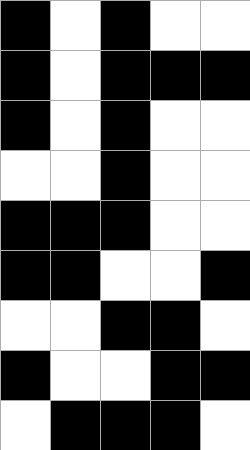[["black", "white", "black", "white", "white"], ["black", "white", "black", "black", "black"], ["black", "white", "black", "white", "white"], ["white", "white", "black", "white", "white"], ["black", "black", "black", "white", "white"], ["black", "black", "white", "white", "black"], ["white", "white", "black", "black", "white"], ["black", "white", "white", "black", "black"], ["white", "black", "black", "black", "white"]]